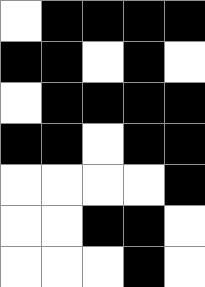[["white", "black", "black", "black", "black"], ["black", "black", "white", "black", "white"], ["white", "black", "black", "black", "black"], ["black", "black", "white", "black", "black"], ["white", "white", "white", "white", "black"], ["white", "white", "black", "black", "white"], ["white", "white", "white", "black", "white"]]